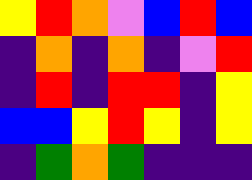[["yellow", "red", "orange", "violet", "blue", "red", "blue"], ["indigo", "orange", "indigo", "orange", "indigo", "violet", "red"], ["indigo", "red", "indigo", "red", "red", "indigo", "yellow"], ["blue", "blue", "yellow", "red", "yellow", "indigo", "yellow"], ["indigo", "green", "orange", "green", "indigo", "indigo", "indigo"]]